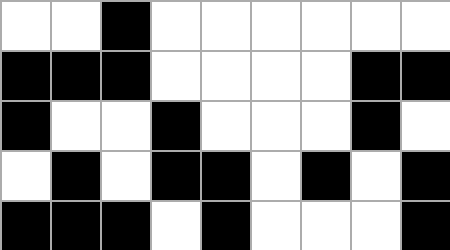[["white", "white", "black", "white", "white", "white", "white", "white", "white"], ["black", "black", "black", "white", "white", "white", "white", "black", "black"], ["black", "white", "white", "black", "white", "white", "white", "black", "white"], ["white", "black", "white", "black", "black", "white", "black", "white", "black"], ["black", "black", "black", "white", "black", "white", "white", "white", "black"]]